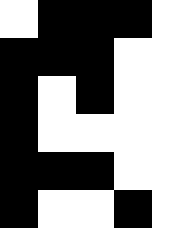[["white", "black", "black", "black", "white"], ["black", "black", "black", "white", "white"], ["black", "white", "black", "white", "white"], ["black", "white", "white", "white", "white"], ["black", "black", "black", "white", "white"], ["black", "white", "white", "black", "white"]]